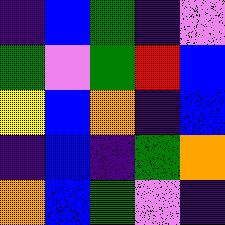[["indigo", "blue", "green", "indigo", "violet"], ["green", "violet", "green", "red", "blue"], ["yellow", "blue", "orange", "indigo", "blue"], ["indigo", "blue", "indigo", "green", "orange"], ["orange", "blue", "green", "violet", "indigo"]]